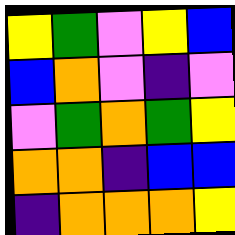[["yellow", "green", "violet", "yellow", "blue"], ["blue", "orange", "violet", "indigo", "violet"], ["violet", "green", "orange", "green", "yellow"], ["orange", "orange", "indigo", "blue", "blue"], ["indigo", "orange", "orange", "orange", "yellow"]]